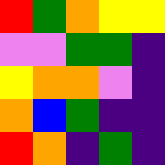[["red", "green", "orange", "yellow", "yellow"], ["violet", "violet", "green", "green", "indigo"], ["yellow", "orange", "orange", "violet", "indigo"], ["orange", "blue", "green", "indigo", "indigo"], ["red", "orange", "indigo", "green", "indigo"]]